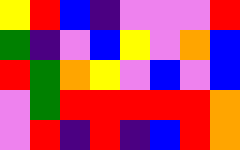[["yellow", "red", "blue", "indigo", "violet", "violet", "violet", "red"], ["green", "indigo", "violet", "blue", "yellow", "violet", "orange", "blue"], ["red", "green", "orange", "yellow", "violet", "blue", "violet", "blue"], ["violet", "green", "red", "red", "red", "red", "red", "orange"], ["violet", "red", "indigo", "red", "indigo", "blue", "red", "orange"]]